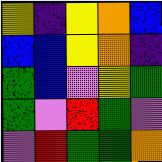[["yellow", "indigo", "yellow", "orange", "blue"], ["blue", "blue", "yellow", "orange", "indigo"], ["green", "blue", "violet", "yellow", "green"], ["green", "violet", "red", "green", "violet"], ["violet", "red", "green", "green", "orange"]]